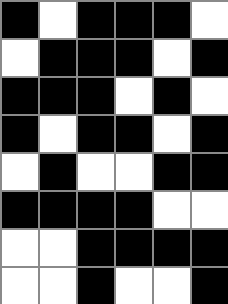[["black", "white", "black", "black", "black", "white"], ["white", "black", "black", "black", "white", "black"], ["black", "black", "black", "white", "black", "white"], ["black", "white", "black", "black", "white", "black"], ["white", "black", "white", "white", "black", "black"], ["black", "black", "black", "black", "white", "white"], ["white", "white", "black", "black", "black", "black"], ["white", "white", "black", "white", "white", "black"]]